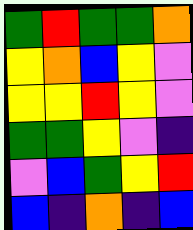[["green", "red", "green", "green", "orange"], ["yellow", "orange", "blue", "yellow", "violet"], ["yellow", "yellow", "red", "yellow", "violet"], ["green", "green", "yellow", "violet", "indigo"], ["violet", "blue", "green", "yellow", "red"], ["blue", "indigo", "orange", "indigo", "blue"]]